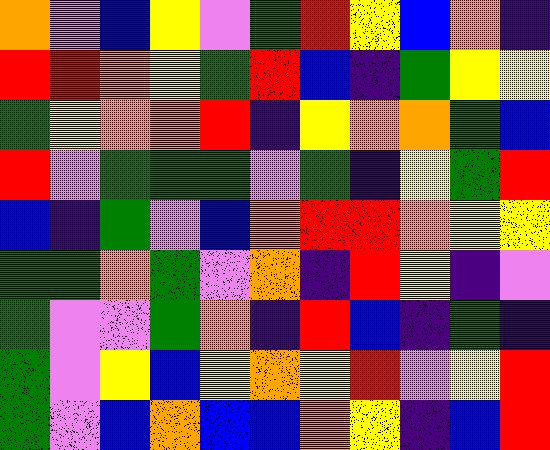[["orange", "violet", "blue", "yellow", "violet", "green", "red", "yellow", "blue", "orange", "indigo"], ["red", "red", "orange", "yellow", "green", "red", "blue", "indigo", "green", "yellow", "yellow"], ["green", "yellow", "orange", "orange", "red", "indigo", "yellow", "orange", "orange", "green", "blue"], ["red", "violet", "green", "green", "green", "violet", "green", "indigo", "yellow", "green", "red"], ["blue", "indigo", "green", "violet", "blue", "orange", "red", "red", "orange", "yellow", "yellow"], ["green", "green", "orange", "green", "violet", "orange", "indigo", "red", "yellow", "indigo", "violet"], ["green", "violet", "violet", "green", "orange", "indigo", "red", "blue", "indigo", "green", "indigo"], ["green", "violet", "yellow", "blue", "yellow", "orange", "yellow", "red", "violet", "yellow", "red"], ["green", "violet", "blue", "orange", "blue", "blue", "orange", "yellow", "indigo", "blue", "red"]]